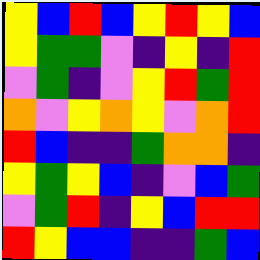[["yellow", "blue", "red", "blue", "yellow", "red", "yellow", "blue"], ["yellow", "green", "green", "violet", "indigo", "yellow", "indigo", "red"], ["violet", "green", "indigo", "violet", "yellow", "red", "green", "red"], ["orange", "violet", "yellow", "orange", "yellow", "violet", "orange", "red"], ["red", "blue", "indigo", "indigo", "green", "orange", "orange", "indigo"], ["yellow", "green", "yellow", "blue", "indigo", "violet", "blue", "green"], ["violet", "green", "red", "indigo", "yellow", "blue", "red", "red"], ["red", "yellow", "blue", "blue", "indigo", "indigo", "green", "blue"]]